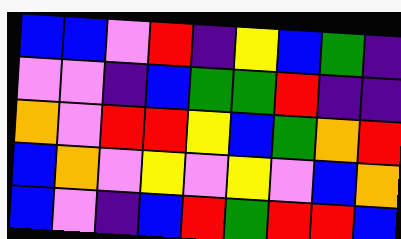[["blue", "blue", "violet", "red", "indigo", "yellow", "blue", "green", "indigo"], ["violet", "violet", "indigo", "blue", "green", "green", "red", "indigo", "indigo"], ["orange", "violet", "red", "red", "yellow", "blue", "green", "orange", "red"], ["blue", "orange", "violet", "yellow", "violet", "yellow", "violet", "blue", "orange"], ["blue", "violet", "indigo", "blue", "red", "green", "red", "red", "blue"]]